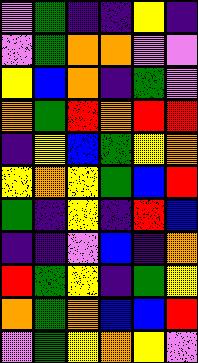[["violet", "green", "indigo", "indigo", "yellow", "indigo"], ["violet", "green", "orange", "orange", "violet", "violet"], ["yellow", "blue", "orange", "indigo", "green", "violet"], ["orange", "green", "red", "orange", "red", "red"], ["indigo", "yellow", "blue", "green", "yellow", "orange"], ["yellow", "orange", "yellow", "green", "blue", "red"], ["green", "indigo", "yellow", "indigo", "red", "blue"], ["indigo", "indigo", "violet", "blue", "indigo", "orange"], ["red", "green", "yellow", "indigo", "green", "yellow"], ["orange", "green", "orange", "blue", "blue", "red"], ["violet", "green", "yellow", "orange", "yellow", "violet"]]